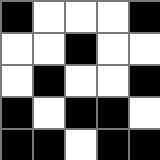[["black", "white", "white", "white", "black"], ["white", "white", "black", "white", "white"], ["white", "black", "white", "white", "black"], ["black", "white", "black", "black", "white"], ["black", "black", "white", "black", "black"]]